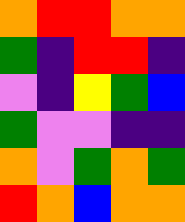[["orange", "red", "red", "orange", "orange"], ["green", "indigo", "red", "red", "indigo"], ["violet", "indigo", "yellow", "green", "blue"], ["green", "violet", "violet", "indigo", "indigo"], ["orange", "violet", "green", "orange", "green"], ["red", "orange", "blue", "orange", "orange"]]